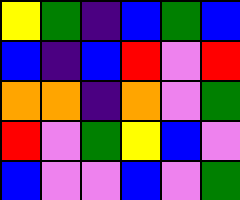[["yellow", "green", "indigo", "blue", "green", "blue"], ["blue", "indigo", "blue", "red", "violet", "red"], ["orange", "orange", "indigo", "orange", "violet", "green"], ["red", "violet", "green", "yellow", "blue", "violet"], ["blue", "violet", "violet", "blue", "violet", "green"]]